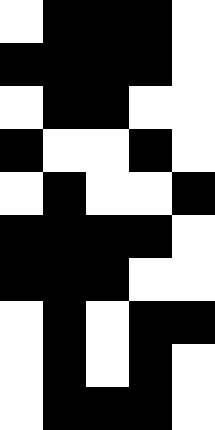[["white", "black", "black", "black", "white"], ["black", "black", "black", "black", "white"], ["white", "black", "black", "white", "white"], ["black", "white", "white", "black", "white"], ["white", "black", "white", "white", "black"], ["black", "black", "black", "black", "white"], ["black", "black", "black", "white", "white"], ["white", "black", "white", "black", "black"], ["white", "black", "white", "black", "white"], ["white", "black", "black", "black", "white"]]